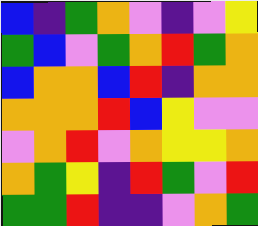[["blue", "indigo", "green", "orange", "violet", "indigo", "violet", "yellow"], ["green", "blue", "violet", "green", "orange", "red", "green", "orange"], ["blue", "orange", "orange", "blue", "red", "indigo", "orange", "orange"], ["orange", "orange", "orange", "red", "blue", "yellow", "violet", "violet"], ["violet", "orange", "red", "violet", "orange", "yellow", "yellow", "orange"], ["orange", "green", "yellow", "indigo", "red", "green", "violet", "red"], ["green", "green", "red", "indigo", "indigo", "violet", "orange", "green"]]